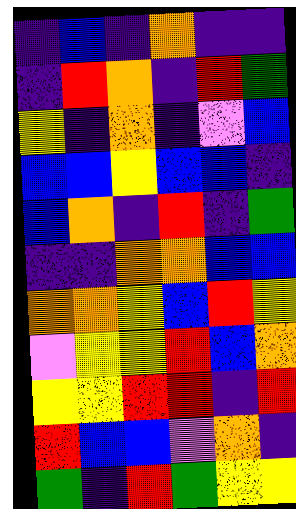[["indigo", "blue", "indigo", "orange", "indigo", "indigo"], ["indigo", "red", "orange", "indigo", "red", "green"], ["yellow", "indigo", "orange", "indigo", "violet", "blue"], ["blue", "blue", "yellow", "blue", "blue", "indigo"], ["blue", "orange", "indigo", "red", "indigo", "green"], ["indigo", "indigo", "orange", "orange", "blue", "blue"], ["orange", "orange", "yellow", "blue", "red", "yellow"], ["violet", "yellow", "yellow", "red", "blue", "orange"], ["yellow", "yellow", "red", "red", "indigo", "red"], ["red", "blue", "blue", "violet", "orange", "indigo"], ["green", "indigo", "red", "green", "yellow", "yellow"]]